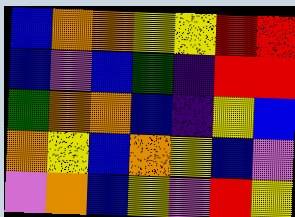[["blue", "orange", "orange", "yellow", "yellow", "red", "red"], ["blue", "violet", "blue", "green", "indigo", "red", "red"], ["green", "orange", "orange", "blue", "indigo", "yellow", "blue"], ["orange", "yellow", "blue", "orange", "yellow", "blue", "violet"], ["violet", "orange", "blue", "yellow", "violet", "red", "yellow"]]